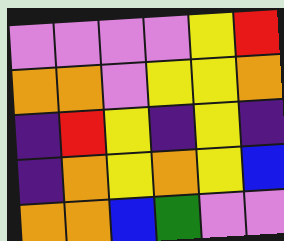[["violet", "violet", "violet", "violet", "yellow", "red"], ["orange", "orange", "violet", "yellow", "yellow", "orange"], ["indigo", "red", "yellow", "indigo", "yellow", "indigo"], ["indigo", "orange", "yellow", "orange", "yellow", "blue"], ["orange", "orange", "blue", "green", "violet", "violet"]]